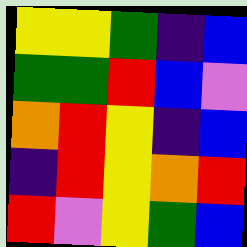[["yellow", "yellow", "green", "indigo", "blue"], ["green", "green", "red", "blue", "violet"], ["orange", "red", "yellow", "indigo", "blue"], ["indigo", "red", "yellow", "orange", "red"], ["red", "violet", "yellow", "green", "blue"]]